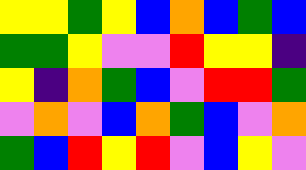[["yellow", "yellow", "green", "yellow", "blue", "orange", "blue", "green", "blue"], ["green", "green", "yellow", "violet", "violet", "red", "yellow", "yellow", "indigo"], ["yellow", "indigo", "orange", "green", "blue", "violet", "red", "red", "green"], ["violet", "orange", "violet", "blue", "orange", "green", "blue", "violet", "orange"], ["green", "blue", "red", "yellow", "red", "violet", "blue", "yellow", "violet"]]